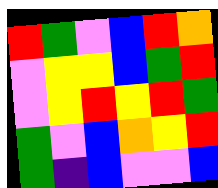[["red", "green", "violet", "blue", "red", "orange"], ["violet", "yellow", "yellow", "blue", "green", "red"], ["violet", "yellow", "red", "yellow", "red", "green"], ["green", "violet", "blue", "orange", "yellow", "red"], ["green", "indigo", "blue", "violet", "violet", "blue"]]